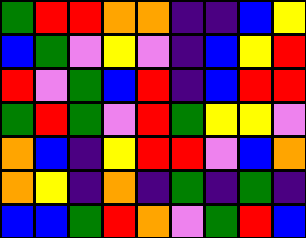[["green", "red", "red", "orange", "orange", "indigo", "indigo", "blue", "yellow"], ["blue", "green", "violet", "yellow", "violet", "indigo", "blue", "yellow", "red"], ["red", "violet", "green", "blue", "red", "indigo", "blue", "red", "red"], ["green", "red", "green", "violet", "red", "green", "yellow", "yellow", "violet"], ["orange", "blue", "indigo", "yellow", "red", "red", "violet", "blue", "orange"], ["orange", "yellow", "indigo", "orange", "indigo", "green", "indigo", "green", "indigo"], ["blue", "blue", "green", "red", "orange", "violet", "green", "red", "blue"]]